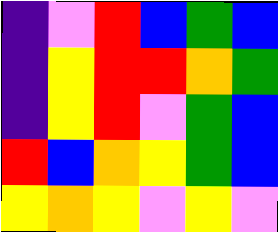[["indigo", "violet", "red", "blue", "green", "blue"], ["indigo", "yellow", "red", "red", "orange", "green"], ["indigo", "yellow", "red", "violet", "green", "blue"], ["red", "blue", "orange", "yellow", "green", "blue"], ["yellow", "orange", "yellow", "violet", "yellow", "violet"]]